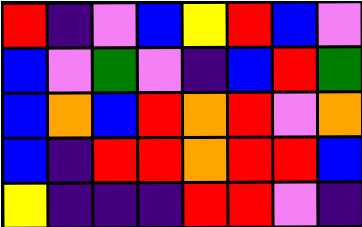[["red", "indigo", "violet", "blue", "yellow", "red", "blue", "violet"], ["blue", "violet", "green", "violet", "indigo", "blue", "red", "green"], ["blue", "orange", "blue", "red", "orange", "red", "violet", "orange"], ["blue", "indigo", "red", "red", "orange", "red", "red", "blue"], ["yellow", "indigo", "indigo", "indigo", "red", "red", "violet", "indigo"]]